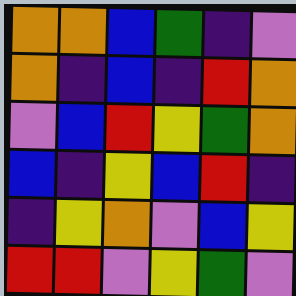[["orange", "orange", "blue", "green", "indigo", "violet"], ["orange", "indigo", "blue", "indigo", "red", "orange"], ["violet", "blue", "red", "yellow", "green", "orange"], ["blue", "indigo", "yellow", "blue", "red", "indigo"], ["indigo", "yellow", "orange", "violet", "blue", "yellow"], ["red", "red", "violet", "yellow", "green", "violet"]]